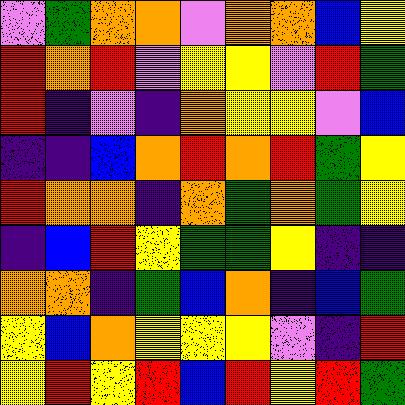[["violet", "green", "orange", "orange", "violet", "orange", "orange", "blue", "yellow"], ["red", "orange", "red", "violet", "yellow", "yellow", "violet", "red", "green"], ["red", "indigo", "violet", "indigo", "orange", "yellow", "yellow", "violet", "blue"], ["indigo", "indigo", "blue", "orange", "red", "orange", "red", "green", "yellow"], ["red", "orange", "orange", "indigo", "orange", "green", "orange", "green", "yellow"], ["indigo", "blue", "red", "yellow", "green", "green", "yellow", "indigo", "indigo"], ["orange", "orange", "indigo", "green", "blue", "orange", "indigo", "blue", "green"], ["yellow", "blue", "orange", "yellow", "yellow", "yellow", "violet", "indigo", "red"], ["yellow", "red", "yellow", "red", "blue", "red", "yellow", "red", "green"]]